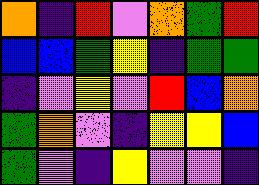[["orange", "indigo", "red", "violet", "orange", "green", "red"], ["blue", "blue", "green", "yellow", "indigo", "green", "green"], ["indigo", "violet", "yellow", "violet", "red", "blue", "orange"], ["green", "orange", "violet", "indigo", "yellow", "yellow", "blue"], ["green", "violet", "indigo", "yellow", "violet", "violet", "indigo"]]